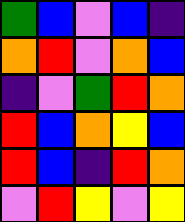[["green", "blue", "violet", "blue", "indigo"], ["orange", "red", "violet", "orange", "blue"], ["indigo", "violet", "green", "red", "orange"], ["red", "blue", "orange", "yellow", "blue"], ["red", "blue", "indigo", "red", "orange"], ["violet", "red", "yellow", "violet", "yellow"]]